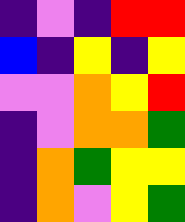[["indigo", "violet", "indigo", "red", "red"], ["blue", "indigo", "yellow", "indigo", "yellow"], ["violet", "violet", "orange", "yellow", "red"], ["indigo", "violet", "orange", "orange", "green"], ["indigo", "orange", "green", "yellow", "yellow"], ["indigo", "orange", "violet", "yellow", "green"]]